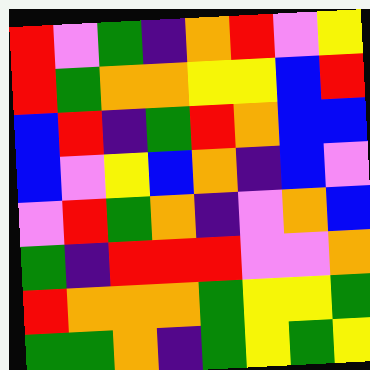[["red", "violet", "green", "indigo", "orange", "red", "violet", "yellow"], ["red", "green", "orange", "orange", "yellow", "yellow", "blue", "red"], ["blue", "red", "indigo", "green", "red", "orange", "blue", "blue"], ["blue", "violet", "yellow", "blue", "orange", "indigo", "blue", "violet"], ["violet", "red", "green", "orange", "indigo", "violet", "orange", "blue"], ["green", "indigo", "red", "red", "red", "violet", "violet", "orange"], ["red", "orange", "orange", "orange", "green", "yellow", "yellow", "green"], ["green", "green", "orange", "indigo", "green", "yellow", "green", "yellow"]]